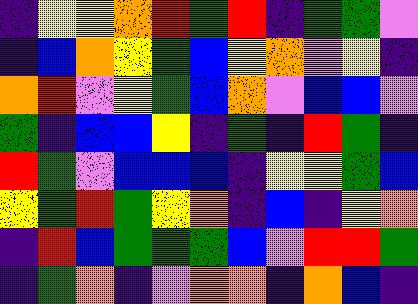[["indigo", "yellow", "yellow", "orange", "red", "green", "red", "indigo", "green", "green", "violet"], ["indigo", "blue", "orange", "yellow", "green", "blue", "yellow", "orange", "violet", "yellow", "indigo"], ["orange", "red", "violet", "yellow", "green", "blue", "orange", "violet", "blue", "blue", "violet"], ["green", "indigo", "blue", "blue", "yellow", "indigo", "green", "indigo", "red", "green", "indigo"], ["red", "green", "violet", "blue", "blue", "blue", "indigo", "yellow", "yellow", "green", "blue"], ["yellow", "green", "red", "green", "yellow", "orange", "indigo", "blue", "indigo", "yellow", "orange"], ["indigo", "red", "blue", "green", "green", "green", "blue", "violet", "red", "red", "green"], ["indigo", "green", "orange", "indigo", "violet", "orange", "orange", "indigo", "orange", "blue", "indigo"]]